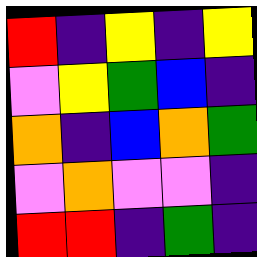[["red", "indigo", "yellow", "indigo", "yellow"], ["violet", "yellow", "green", "blue", "indigo"], ["orange", "indigo", "blue", "orange", "green"], ["violet", "orange", "violet", "violet", "indigo"], ["red", "red", "indigo", "green", "indigo"]]